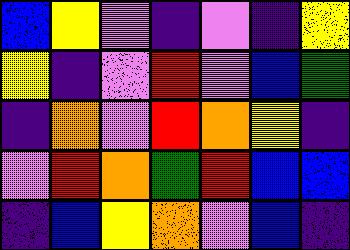[["blue", "yellow", "violet", "indigo", "violet", "indigo", "yellow"], ["yellow", "indigo", "violet", "red", "violet", "blue", "green"], ["indigo", "orange", "violet", "red", "orange", "yellow", "indigo"], ["violet", "red", "orange", "green", "red", "blue", "blue"], ["indigo", "blue", "yellow", "orange", "violet", "blue", "indigo"]]